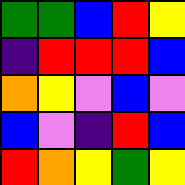[["green", "green", "blue", "red", "yellow"], ["indigo", "red", "red", "red", "blue"], ["orange", "yellow", "violet", "blue", "violet"], ["blue", "violet", "indigo", "red", "blue"], ["red", "orange", "yellow", "green", "yellow"]]